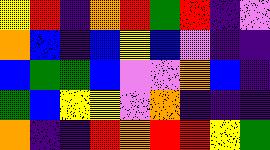[["yellow", "red", "indigo", "orange", "red", "green", "red", "indigo", "violet"], ["orange", "blue", "indigo", "blue", "yellow", "blue", "violet", "indigo", "indigo"], ["blue", "green", "green", "blue", "violet", "violet", "orange", "blue", "indigo"], ["green", "blue", "yellow", "yellow", "violet", "orange", "indigo", "indigo", "indigo"], ["orange", "indigo", "indigo", "red", "orange", "red", "red", "yellow", "green"]]